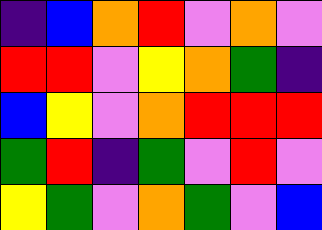[["indigo", "blue", "orange", "red", "violet", "orange", "violet"], ["red", "red", "violet", "yellow", "orange", "green", "indigo"], ["blue", "yellow", "violet", "orange", "red", "red", "red"], ["green", "red", "indigo", "green", "violet", "red", "violet"], ["yellow", "green", "violet", "orange", "green", "violet", "blue"]]